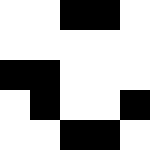[["white", "white", "black", "black", "white"], ["white", "white", "white", "white", "white"], ["black", "black", "white", "white", "white"], ["white", "black", "white", "white", "black"], ["white", "white", "black", "black", "white"]]